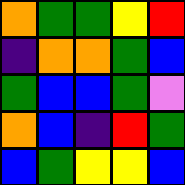[["orange", "green", "green", "yellow", "red"], ["indigo", "orange", "orange", "green", "blue"], ["green", "blue", "blue", "green", "violet"], ["orange", "blue", "indigo", "red", "green"], ["blue", "green", "yellow", "yellow", "blue"]]